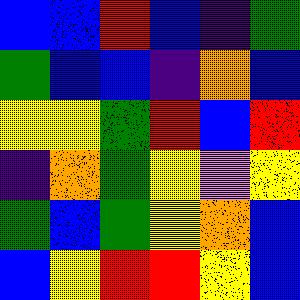[["blue", "blue", "red", "blue", "indigo", "green"], ["green", "blue", "blue", "indigo", "orange", "blue"], ["yellow", "yellow", "green", "red", "blue", "red"], ["indigo", "orange", "green", "yellow", "violet", "yellow"], ["green", "blue", "green", "yellow", "orange", "blue"], ["blue", "yellow", "red", "red", "yellow", "blue"]]